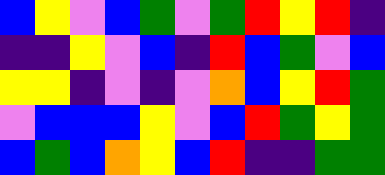[["blue", "yellow", "violet", "blue", "green", "violet", "green", "red", "yellow", "red", "indigo"], ["indigo", "indigo", "yellow", "violet", "blue", "indigo", "red", "blue", "green", "violet", "blue"], ["yellow", "yellow", "indigo", "violet", "indigo", "violet", "orange", "blue", "yellow", "red", "green"], ["violet", "blue", "blue", "blue", "yellow", "violet", "blue", "red", "green", "yellow", "green"], ["blue", "green", "blue", "orange", "yellow", "blue", "red", "indigo", "indigo", "green", "green"]]